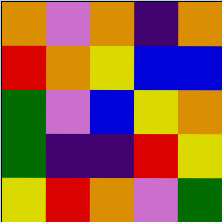[["orange", "violet", "orange", "indigo", "orange"], ["red", "orange", "yellow", "blue", "blue"], ["green", "violet", "blue", "yellow", "orange"], ["green", "indigo", "indigo", "red", "yellow"], ["yellow", "red", "orange", "violet", "green"]]